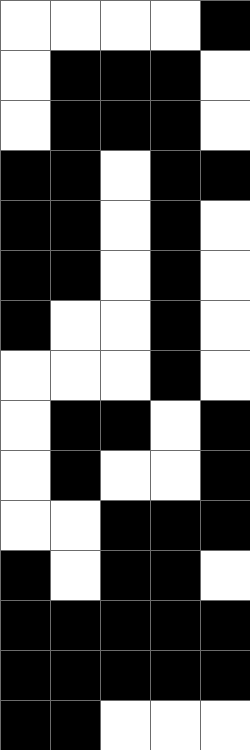[["white", "white", "white", "white", "black"], ["white", "black", "black", "black", "white"], ["white", "black", "black", "black", "white"], ["black", "black", "white", "black", "black"], ["black", "black", "white", "black", "white"], ["black", "black", "white", "black", "white"], ["black", "white", "white", "black", "white"], ["white", "white", "white", "black", "white"], ["white", "black", "black", "white", "black"], ["white", "black", "white", "white", "black"], ["white", "white", "black", "black", "black"], ["black", "white", "black", "black", "white"], ["black", "black", "black", "black", "black"], ["black", "black", "black", "black", "black"], ["black", "black", "white", "white", "white"]]